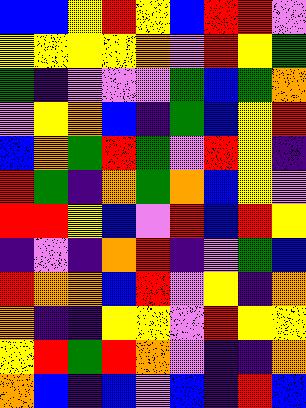[["blue", "blue", "yellow", "red", "yellow", "blue", "red", "red", "violet"], ["yellow", "yellow", "yellow", "yellow", "orange", "violet", "red", "yellow", "green"], ["green", "indigo", "violet", "violet", "violet", "green", "blue", "green", "orange"], ["violet", "yellow", "orange", "blue", "indigo", "green", "blue", "yellow", "red"], ["blue", "orange", "green", "red", "green", "violet", "red", "yellow", "indigo"], ["red", "green", "indigo", "orange", "green", "orange", "blue", "yellow", "violet"], ["red", "red", "yellow", "blue", "violet", "red", "blue", "red", "yellow"], ["indigo", "violet", "indigo", "orange", "red", "indigo", "violet", "green", "blue"], ["red", "orange", "orange", "blue", "red", "violet", "yellow", "indigo", "orange"], ["orange", "indigo", "indigo", "yellow", "yellow", "violet", "red", "yellow", "yellow"], ["yellow", "red", "green", "red", "orange", "violet", "indigo", "indigo", "orange"], ["orange", "blue", "indigo", "blue", "violet", "blue", "indigo", "red", "blue"]]